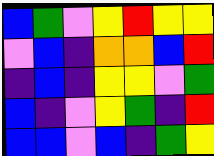[["blue", "green", "violet", "yellow", "red", "yellow", "yellow"], ["violet", "blue", "indigo", "orange", "orange", "blue", "red"], ["indigo", "blue", "indigo", "yellow", "yellow", "violet", "green"], ["blue", "indigo", "violet", "yellow", "green", "indigo", "red"], ["blue", "blue", "violet", "blue", "indigo", "green", "yellow"]]